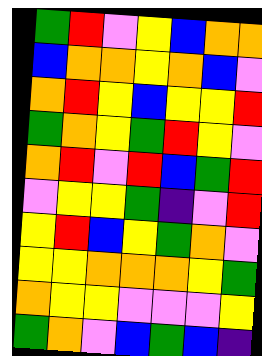[["green", "red", "violet", "yellow", "blue", "orange", "orange"], ["blue", "orange", "orange", "yellow", "orange", "blue", "violet"], ["orange", "red", "yellow", "blue", "yellow", "yellow", "red"], ["green", "orange", "yellow", "green", "red", "yellow", "violet"], ["orange", "red", "violet", "red", "blue", "green", "red"], ["violet", "yellow", "yellow", "green", "indigo", "violet", "red"], ["yellow", "red", "blue", "yellow", "green", "orange", "violet"], ["yellow", "yellow", "orange", "orange", "orange", "yellow", "green"], ["orange", "yellow", "yellow", "violet", "violet", "violet", "yellow"], ["green", "orange", "violet", "blue", "green", "blue", "indigo"]]